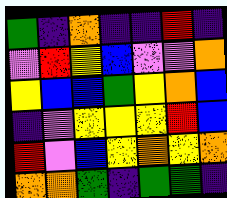[["green", "indigo", "orange", "indigo", "indigo", "red", "indigo"], ["violet", "red", "yellow", "blue", "violet", "violet", "orange"], ["yellow", "blue", "blue", "green", "yellow", "orange", "blue"], ["indigo", "violet", "yellow", "yellow", "yellow", "red", "blue"], ["red", "violet", "blue", "yellow", "orange", "yellow", "orange"], ["orange", "orange", "green", "indigo", "green", "green", "indigo"]]